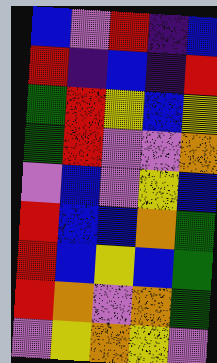[["blue", "violet", "red", "indigo", "blue"], ["red", "indigo", "blue", "indigo", "red"], ["green", "red", "yellow", "blue", "yellow"], ["green", "red", "violet", "violet", "orange"], ["violet", "blue", "violet", "yellow", "blue"], ["red", "blue", "blue", "orange", "green"], ["red", "blue", "yellow", "blue", "green"], ["red", "orange", "violet", "orange", "green"], ["violet", "yellow", "orange", "yellow", "violet"]]